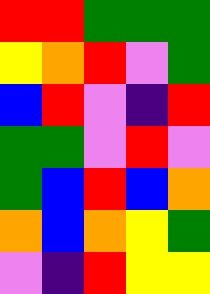[["red", "red", "green", "green", "green"], ["yellow", "orange", "red", "violet", "green"], ["blue", "red", "violet", "indigo", "red"], ["green", "green", "violet", "red", "violet"], ["green", "blue", "red", "blue", "orange"], ["orange", "blue", "orange", "yellow", "green"], ["violet", "indigo", "red", "yellow", "yellow"]]